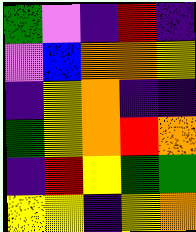[["green", "violet", "indigo", "red", "indigo"], ["violet", "blue", "orange", "orange", "yellow"], ["indigo", "yellow", "orange", "indigo", "indigo"], ["green", "yellow", "orange", "red", "orange"], ["indigo", "red", "yellow", "green", "green"], ["yellow", "yellow", "indigo", "yellow", "orange"]]